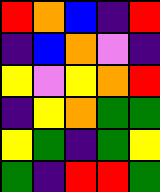[["red", "orange", "blue", "indigo", "red"], ["indigo", "blue", "orange", "violet", "indigo"], ["yellow", "violet", "yellow", "orange", "red"], ["indigo", "yellow", "orange", "green", "green"], ["yellow", "green", "indigo", "green", "yellow"], ["green", "indigo", "red", "red", "green"]]